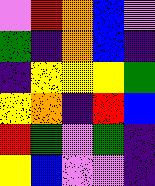[["violet", "red", "orange", "blue", "violet"], ["green", "indigo", "orange", "blue", "indigo"], ["indigo", "yellow", "yellow", "yellow", "green"], ["yellow", "orange", "indigo", "red", "blue"], ["red", "green", "violet", "green", "indigo"], ["yellow", "blue", "violet", "violet", "indigo"]]